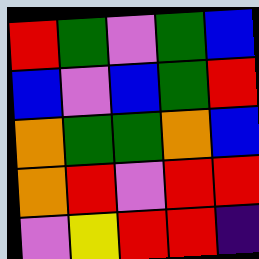[["red", "green", "violet", "green", "blue"], ["blue", "violet", "blue", "green", "red"], ["orange", "green", "green", "orange", "blue"], ["orange", "red", "violet", "red", "red"], ["violet", "yellow", "red", "red", "indigo"]]